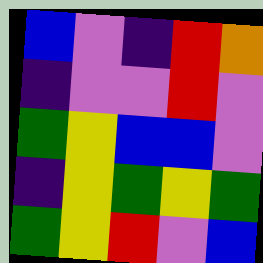[["blue", "violet", "indigo", "red", "orange"], ["indigo", "violet", "violet", "red", "violet"], ["green", "yellow", "blue", "blue", "violet"], ["indigo", "yellow", "green", "yellow", "green"], ["green", "yellow", "red", "violet", "blue"]]